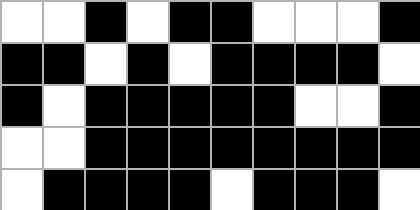[["white", "white", "black", "white", "black", "black", "white", "white", "white", "black"], ["black", "black", "white", "black", "white", "black", "black", "black", "black", "white"], ["black", "white", "black", "black", "black", "black", "black", "white", "white", "black"], ["white", "white", "black", "black", "black", "black", "black", "black", "black", "black"], ["white", "black", "black", "black", "black", "white", "black", "black", "black", "white"]]